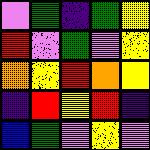[["violet", "green", "indigo", "green", "yellow"], ["red", "violet", "green", "violet", "yellow"], ["orange", "yellow", "red", "orange", "yellow"], ["indigo", "red", "yellow", "red", "indigo"], ["blue", "green", "violet", "yellow", "violet"]]